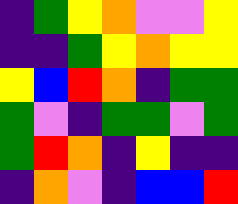[["indigo", "green", "yellow", "orange", "violet", "violet", "yellow"], ["indigo", "indigo", "green", "yellow", "orange", "yellow", "yellow"], ["yellow", "blue", "red", "orange", "indigo", "green", "green"], ["green", "violet", "indigo", "green", "green", "violet", "green"], ["green", "red", "orange", "indigo", "yellow", "indigo", "indigo"], ["indigo", "orange", "violet", "indigo", "blue", "blue", "red"]]